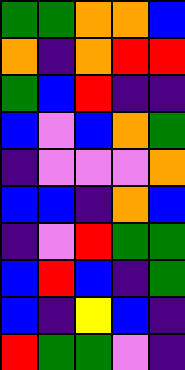[["green", "green", "orange", "orange", "blue"], ["orange", "indigo", "orange", "red", "red"], ["green", "blue", "red", "indigo", "indigo"], ["blue", "violet", "blue", "orange", "green"], ["indigo", "violet", "violet", "violet", "orange"], ["blue", "blue", "indigo", "orange", "blue"], ["indigo", "violet", "red", "green", "green"], ["blue", "red", "blue", "indigo", "green"], ["blue", "indigo", "yellow", "blue", "indigo"], ["red", "green", "green", "violet", "indigo"]]